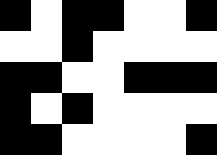[["black", "white", "black", "black", "white", "white", "black"], ["white", "white", "black", "white", "white", "white", "white"], ["black", "black", "white", "white", "black", "black", "black"], ["black", "white", "black", "white", "white", "white", "white"], ["black", "black", "white", "white", "white", "white", "black"]]